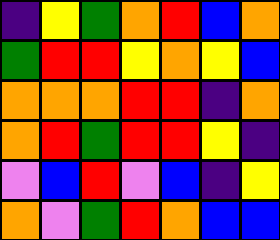[["indigo", "yellow", "green", "orange", "red", "blue", "orange"], ["green", "red", "red", "yellow", "orange", "yellow", "blue"], ["orange", "orange", "orange", "red", "red", "indigo", "orange"], ["orange", "red", "green", "red", "red", "yellow", "indigo"], ["violet", "blue", "red", "violet", "blue", "indigo", "yellow"], ["orange", "violet", "green", "red", "orange", "blue", "blue"]]